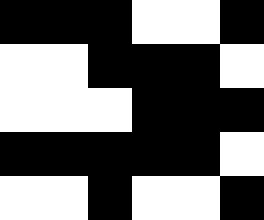[["black", "black", "black", "white", "white", "black"], ["white", "white", "black", "black", "black", "white"], ["white", "white", "white", "black", "black", "black"], ["black", "black", "black", "black", "black", "white"], ["white", "white", "black", "white", "white", "black"]]